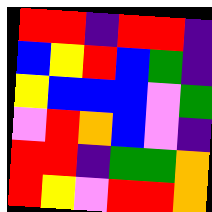[["red", "red", "indigo", "red", "red", "indigo"], ["blue", "yellow", "red", "blue", "green", "indigo"], ["yellow", "blue", "blue", "blue", "violet", "green"], ["violet", "red", "orange", "blue", "violet", "indigo"], ["red", "red", "indigo", "green", "green", "orange"], ["red", "yellow", "violet", "red", "red", "orange"]]